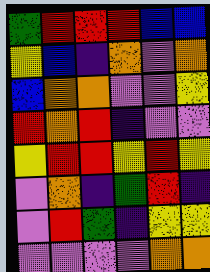[["green", "red", "red", "red", "blue", "blue"], ["yellow", "blue", "indigo", "orange", "violet", "orange"], ["blue", "orange", "orange", "violet", "violet", "yellow"], ["red", "orange", "red", "indigo", "violet", "violet"], ["yellow", "red", "red", "yellow", "red", "yellow"], ["violet", "orange", "indigo", "green", "red", "indigo"], ["violet", "red", "green", "indigo", "yellow", "yellow"], ["violet", "violet", "violet", "violet", "orange", "orange"]]